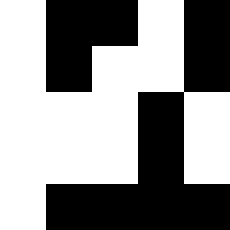[["white", "black", "black", "white", "black"], ["white", "black", "white", "white", "black"], ["white", "white", "white", "black", "white"], ["white", "white", "white", "black", "white"], ["white", "black", "black", "black", "black"]]